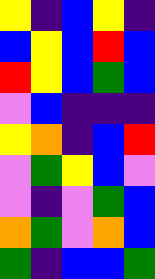[["yellow", "indigo", "blue", "yellow", "indigo"], ["blue", "yellow", "blue", "red", "blue"], ["red", "yellow", "blue", "green", "blue"], ["violet", "blue", "indigo", "indigo", "indigo"], ["yellow", "orange", "indigo", "blue", "red"], ["violet", "green", "yellow", "blue", "violet"], ["violet", "indigo", "violet", "green", "blue"], ["orange", "green", "violet", "orange", "blue"], ["green", "indigo", "blue", "blue", "green"]]